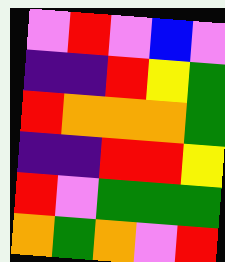[["violet", "red", "violet", "blue", "violet"], ["indigo", "indigo", "red", "yellow", "green"], ["red", "orange", "orange", "orange", "green"], ["indigo", "indigo", "red", "red", "yellow"], ["red", "violet", "green", "green", "green"], ["orange", "green", "orange", "violet", "red"]]